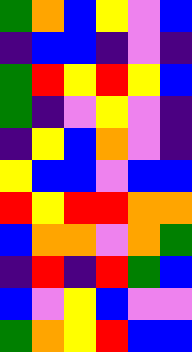[["green", "orange", "blue", "yellow", "violet", "blue"], ["indigo", "blue", "blue", "indigo", "violet", "indigo"], ["green", "red", "yellow", "red", "yellow", "blue"], ["green", "indigo", "violet", "yellow", "violet", "indigo"], ["indigo", "yellow", "blue", "orange", "violet", "indigo"], ["yellow", "blue", "blue", "violet", "blue", "blue"], ["red", "yellow", "red", "red", "orange", "orange"], ["blue", "orange", "orange", "violet", "orange", "green"], ["indigo", "red", "indigo", "red", "green", "blue"], ["blue", "violet", "yellow", "blue", "violet", "violet"], ["green", "orange", "yellow", "red", "blue", "blue"]]